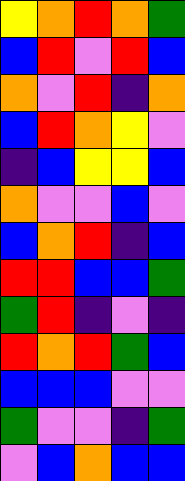[["yellow", "orange", "red", "orange", "green"], ["blue", "red", "violet", "red", "blue"], ["orange", "violet", "red", "indigo", "orange"], ["blue", "red", "orange", "yellow", "violet"], ["indigo", "blue", "yellow", "yellow", "blue"], ["orange", "violet", "violet", "blue", "violet"], ["blue", "orange", "red", "indigo", "blue"], ["red", "red", "blue", "blue", "green"], ["green", "red", "indigo", "violet", "indigo"], ["red", "orange", "red", "green", "blue"], ["blue", "blue", "blue", "violet", "violet"], ["green", "violet", "violet", "indigo", "green"], ["violet", "blue", "orange", "blue", "blue"]]